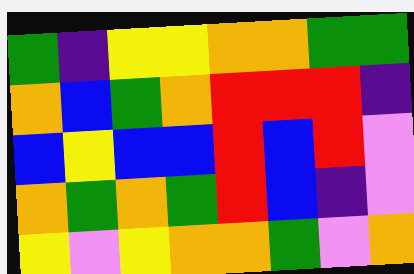[["green", "indigo", "yellow", "yellow", "orange", "orange", "green", "green"], ["orange", "blue", "green", "orange", "red", "red", "red", "indigo"], ["blue", "yellow", "blue", "blue", "red", "blue", "red", "violet"], ["orange", "green", "orange", "green", "red", "blue", "indigo", "violet"], ["yellow", "violet", "yellow", "orange", "orange", "green", "violet", "orange"]]